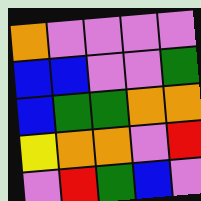[["orange", "violet", "violet", "violet", "violet"], ["blue", "blue", "violet", "violet", "green"], ["blue", "green", "green", "orange", "orange"], ["yellow", "orange", "orange", "violet", "red"], ["violet", "red", "green", "blue", "violet"]]